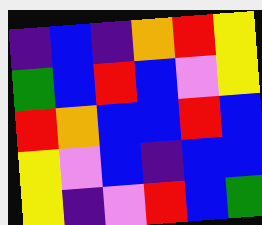[["indigo", "blue", "indigo", "orange", "red", "yellow"], ["green", "blue", "red", "blue", "violet", "yellow"], ["red", "orange", "blue", "blue", "red", "blue"], ["yellow", "violet", "blue", "indigo", "blue", "blue"], ["yellow", "indigo", "violet", "red", "blue", "green"]]